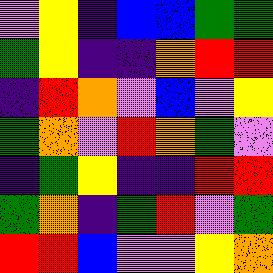[["violet", "yellow", "indigo", "blue", "blue", "green", "green"], ["green", "yellow", "indigo", "indigo", "orange", "red", "red"], ["indigo", "red", "orange", "violet", "blue", "violet", "yellow"], ["green", "orange", "violet", "red", "orange", "green", "violet"], ["indigo", "green", "yellow", "indigo", "indigo", "red", "red"], ["green", "orange", "indigo", "green", "red", "violet", "green"], ["red", "red", "blue", "violet", "violet", "yellow", "orange"]]